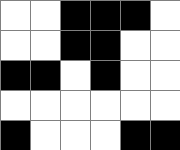[["white", "white", "black", "black", "black", "white"], ["white", "white", "black", "black", "white", "white"], ["black", "black", "white", "black", "white", "white"], ["white", "white", "white", "white", "white", "white"], ["black", "white", "white", "white", "black", "black"]]